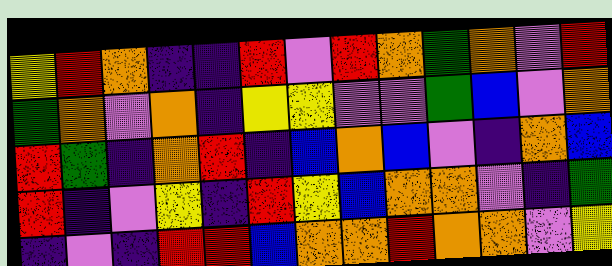[["yellow", "red", "orange", "indigo", "indigo", "red", "violet", "red", "orange", "green", "orange", "violet", "red"], ["green", "orange", "violet", "orange", "indigo", "yellow", "yellow", "violet", "violet", "green", "blue", "violet", "orange"], ["red", "green", "indigo", "orange", "red", "indigo", "blue", "orange", "blue", "violet", "indigo", "orange", "blue"], ["red", "indigo", "violet", "yellow", "indigo", "red", "yellow", "blue", "orange", "orange", "violet", "indigo", "green"], ["indigo", "violet", "indigo", "red", "red", "blue", "orange", "orange", "red", "orange", "orange", "violet", "yellow"]]